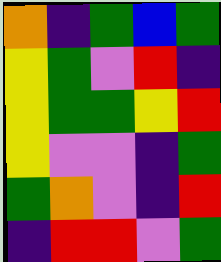[["orange", "indigo", "green", "blue", "green"], ["yellow", "green", "violet", "red", "indigo"], ["yellow", "green", "green", "yellow", "red"], ["yellow", "violet", "violet", "indigo", "green"], ["green", "orange", "violet", "indigo", "red"], ["indigo", "red", "red", "violet", "green"]]